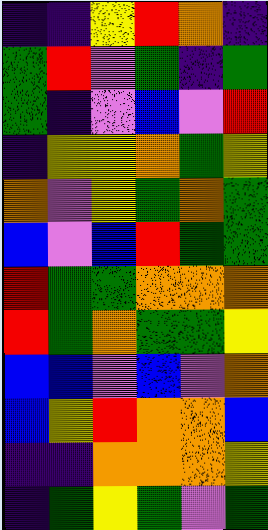[["indigo", "indigo", "yellow", "red", "orange", "indigo"], ["green", "red", "violet", "green", "indigo", "green"], ["green", "indigo", "violet", "blue", "violet", "red"], ["indigo", "yellow", "yellow", "orange", "green", "yellow"], ["orange", "violet", "yellow", "green", "orange", "green"], ["blue", "violet", "blue", "red", "green", "green"], ["red", "green", "green", "orange", "orange", "orange"], ["red", "green", "orange", "green", "green", "yellow"], ["blue", "blue", "violet", "blue", "violet", "orange"], ["blue", "yellow", "red", "orange", "orange", "blue"], ["indigo", "indigo", "orange", "orange", "orange", "yellow"], ["indigo", "green", "yellow", "green", "violet", "green"]]